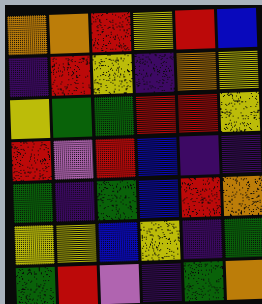[["orange", "orange", "red", "yellow", "red", "blue"], ["indigo", "red", "yellow", "indigo", "orange", "yellow"], ["yellow", "green", "green", "red", "red", "yellow"], ["red", "violet", "red", "blue", "indigo", "indigo"], ["green", "indigo", "green", "blue", "red", "orange"], ["yellow", "yellow", "blue", "yellow", "indigo", "green"], ["green", "red", "violet", "indigo", "green", "orange"]]